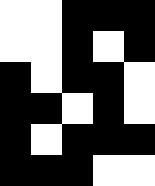[["white", "white", "black", "black", "black"], ["white", "white", "black", "white", "black"], ["black", "white", "black", "black", "white"], ["black", "black", "white", "black", "white"], ["black", "white", "black", "black", "black"], ["black", "black", "black", "white", "white"]]